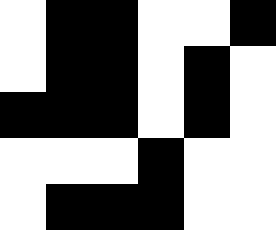[["white", "black", "black", "white", "white", "black"], ["white", "black", "black", "white", "black", "white"], ["black", "black", "black", "white", "black", "white"], ["white", "white", "white", "black", "white", "white"], ["white", "black", "black", "black", "white", "white"]]